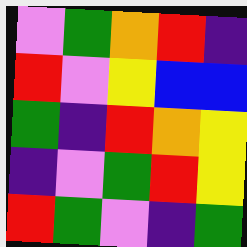[["violet", "green", "orange", "red", "indigo"], ["red", "violet", "yellow", "blue", "blue"], ["green", "indigo", "red", "orange", "yellow"], ["indigo", "violet", "green", "red", "yellow"], ["red", "green", "violet", "indigo", "green"]]